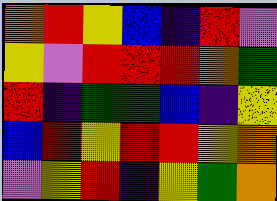[["orange", "red", "yellow", "blue", "indigo", "red", "violet"], ["yellow", "violet", "red", "red", "red", "orange", "green"], ["red", "indigo", "green", "green", "blue", "indigo", "yellow"], ["blue", "red", "yellow", "red", "red", "yellow", "orange"], ["violet", "yellow", "red", "indigo", "yellow", "green", "orange"]]